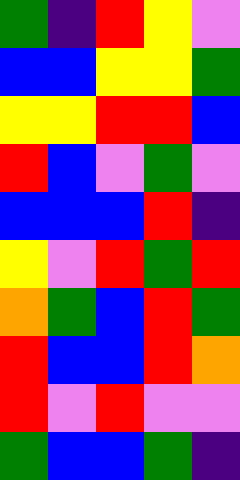[["green", "indigo", "red", "yellow", "violet"], ["blue", "blue", "yellow", "yellow", "green"], ["yellow", "yellow", "red", "red", "blue"], ["red", "blue", "violet", "green", "violet"], ["blue", "blue", "blue", "red", "indigo"], ["yellow", "violet", "red", "green", "red"], ["orange", "green", "blue", "red", "green"], ["red", "blue", "blue", "red", "orange"], ["red", "violet", "red", "violet", "violet"], ["green", "blue", "blue", "green", "indigo"]]